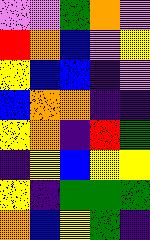[["violet", "violet", "green", "orange", "violet"], ["red", "orange", "blue", "violet", "yellow"], ["yellow", "blue", "blue", "indigo", "violet"], ["blue", "orange", "orange", "indigo", "indigo"], ["yellow", "orange", "indigo", "red", "green"], ["indigo", "yellow", "blue", "yellow", "yellow"], ["yellow", "indigo", "green", "green", "green"], ["orange", "blue", "yellow", "green", "indigo"]]